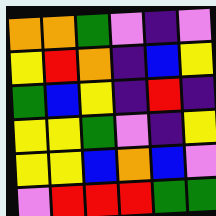[["orange", "orange", "green", "violet", "indigo", "violet"], ["yellow", "red", "orange", "indigo", "blue", "yellow"], ["green", "blue", "yellow", "indigo", "red", "indigo"], ["yellow", "yellow", "green", "violet", "indigo", "yellow"], ["yellow", "yellow", "blue", "orange", "blue", "violet"], ["violet", "red", "red", "red", "green", "green"]]